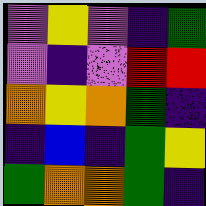[["violet", "yellow", "violet", "indigo", "green"], ["violet", "indigo", "violet", "red", "red"], ["orange", "yellow", "orange", "green", "indigo"], ["indigo", "blue", "indigo", "green", "yellow"], ["green", "orange", "orange", "green", "indigo"]]